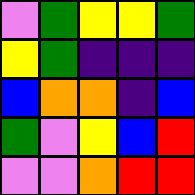[["violet", "green", "yellow", "yellow", "green"], ["yellow", "green", "indigo", "indigo", "indigo"], ["blue", "orange", "orange", "indigo", "blue"], ["green", "violet", "yellow", "blue", "red"], ["violet", "violet", "orange", "red", "red"]]